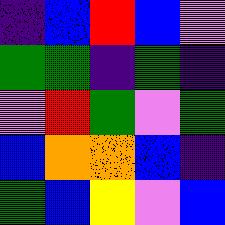[["indigo", "blue", "red", "blue", "violet"], ["green", "green", "indigo", "green", "indigo"], ["violet", "red", "green", "violet", "green"], ["blue", "orange", "orange", "blue", "indigo"], ["green", "blue", "yellow", "violet", "blue"]]